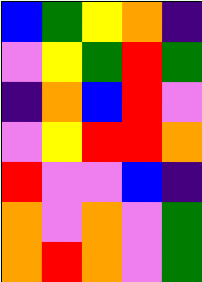[["blue", "green", "yellow", "orange", "indigo"], ["violet", "yellow", "green", "red", "green"], ["indigo", "orange", "blue", "red", "violet"], ["violet", "yellow", "red", "red", "orange"], ["red", "violet", "violet", "blue", "indigo"], ["orange", "violet", "orange", "violet", "green"], ["orange", "red", "orange", "violet", "green"]]